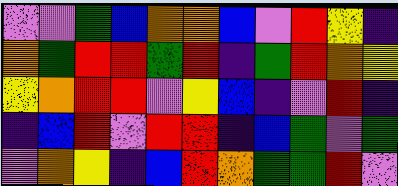[["violet", "violet", "green", "blue", "orange", "orange", "blue", "violet", "red", "yellow", "indigo"], ["orange", "green", "red", "red", "green", "red", "indigo", "green", "red", "orange", "yellow"], ["yellow", "orange", "red", "red", "violet", "yellow", "blue", "indigo", "violet", "red", "indigo"], ["indigo", "blue", "red", "violet", "red", "red", "indigo", "blue", "green", "violet", "green"], ["violet", "orange", "yellow", "indigo", "blue", "red", "orange", "green", "green", "red", "violet"]]